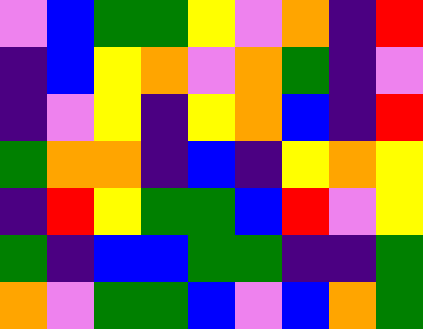[["violet", "blue", "green", "green", "yellow", "violet", "orange", "indigo", "red"], ["indigo", "blue", "yellow", "orange", "violet", "orange", "green", "indigo", "violet"], ["indigo", "violet", "yellow", "indigo", "yellow", "orange", "blue", "indigo", "red"], ["green", "orange", "orange", "indigo", "blue", "indigo", "yellow", "orange", "yellow"], ["indigo", "red", "yellow", "green", "green", "blue", "red", "violet", "yellow"], ["green", "indigo", "blue", "blue", "green", "green", "indigo", "indigo", "green"], ["orange", "violet", "green", "green", "blue", "violet", "blue", "orange", "green"]]